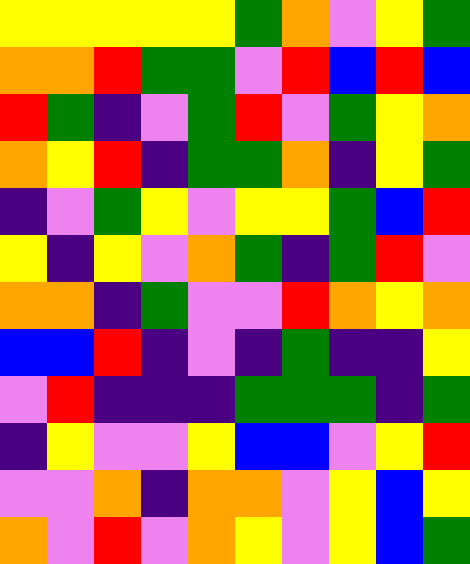[["yellow", "yellow", "yellow", "yellow", "yellow", "green", "orange", "violet", "yellow", "green"], ["orange", "orange", "red", "green", "green", "violet", "red", "blue", "red", "blue"], ["red", "green", "indigo", "violet", "green", "red", "violet", "green", "yellow", "orange"], ["orange", "yellow", "red", "indigo", "green", "green", "orange", "indigo", "yellow", "green"], ["indigo", "violet", "green", "yellow", "violet", "yellow", "yellow", "green", "blue", "red"], ["yellow", "indigo", "yellow", "violet", "orange", "green", "indigo", "green", "red", "violet"], ["orange", "orange", "indigo", "green", "violet", "violet", "red", "orange", "yellow", "orange"], ["blue", "blue", "red", "indigo", "violet", "indigo", "green", "indigo", "indigo", "yellow"], ["violet", "red", "indigo", "indigo", "indigo", "green", "green", "green", "indigo", "green"], ["indigo", "yellow", "violet", "violet", "yellow", "blue", "blue", "violet", "yellow", "red"], ["violet", "violet", "orange", "indigo", "orange", "orange", "violet", "yellow", "blue", "yellow"], ["orange", "violet", "red", "violet", "orange", "yellow", "violet", "yellow", "blue", "green"]]